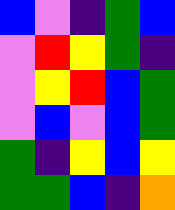[["blue", "violet", "indigo", "green", "blue"], ["violet", "red", "yellow", "green", "indigo"], ["violet", "yellow", "red", "blue", "green"], ["violet", "blue", "violet", "blue", "green"], ["green", "indigo", "yellow", "blue", "yellow"], ["green", "green", "blue", "indigo", "orange"]]